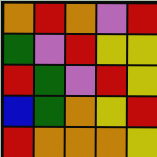[["orange", "red", "orange", "violet", "red"], ["green", "violet", "red", "yellow", "yellow"], ["red", "green", "violet", "red", "yellow"], ["blue", "green", "orange", "yellow", "red"], ["red", "orange", "orange", "orange", "yellow"]]